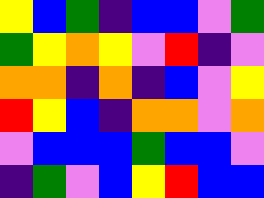[["yellow", "blue", "green", "indigo", "blue", "blue", "violet", "green"], ["green", "yellow", "orange", "yellow", "violet", "red", "indigo", "violet"], ["orange", "orange", "indigo", "orange", "indigo", "blue", "violet", "yellow"], ["red", "yellow", "blue", "indigo", "orange", "orange", "violet", "orange"], ["violet", "blue", "blue", "blue", "green", "blue", "blue", "violet"], ["indigo", "green", "violet", "blue", "yellow", "red", "blue", "blue"]]